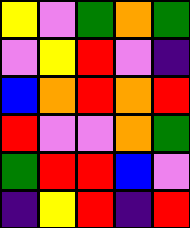[["yellow", "violet", "green", "orange", "green"], ["violet", "yellow", "red", "violet", "indigo"], ["blue", "orange", "red", "orange", "red"], ["red", "violet", "violet", "orange", "green"], ["green", "red", "red", "blue", "violet"], ["indigo", "yellow", "red", "indigo", "red"]]